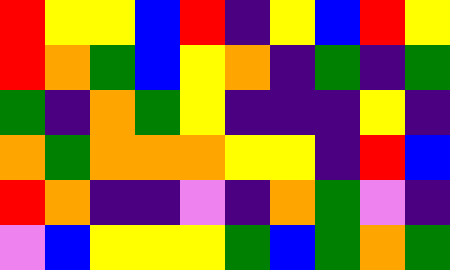[["red", "yellow", "yellow", "blue", "red", "indigo", "yellow", "blue", "red", "yellow"], ["red", "orange", "green", "blue", "yellow", "orange", "indigo", "green", "indigo", "green"], ["green", "indigo", "orange", "green", "yellow", "indigo", "indigo", "indigo", "yellow", "indigo"], ["orange", "green", "orange", "orange", "orange", "yellow", "yellow", "indigo", "red", "blue"], ["red", "orange", "indigo", "indigo", "violet", "indigo", "orange", "green", "violet", "indigo"], ["violet", "blue", "yellow", "yellow", "yellow", "green", "blue", "green", "orange", "green"]]